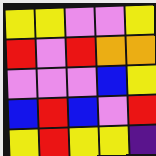[["yellow", "yellow", "violet", "violet", "yellow"], ["red", "violet", "red", "orange", "orange"], ["violet", "violet", "violet", "blue", "yellow"], ["blue", "red", "blue", "violet", "red"], ["yellow", "red", "yellow", "yellow", "indigo"]]